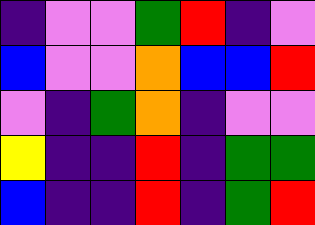[["indigo", "violet", "violet", "green", "red", "indigo", "violet"], ["blue", "violet", "violet", "orange", "blue", "blue", "red"], ["violet", "indigo", "green", "orange", "indigo", "violet", "violet"], ["yellow", "indigo", "indigo", "red", "indigo", "green", "green"], ["blue", "indigo", "indigo", "red", "indigo", "green", "red"]]